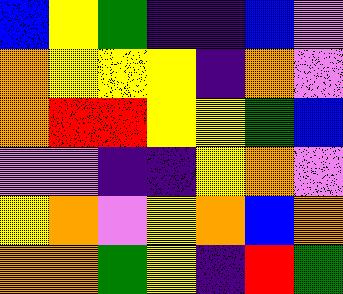[["blue", "yellow", "green", "indigo", "indigo", "blue", "violet"], ["orange", "yellow", "yellow", "yellow", "indigo", "orange", "violet"], ["orange", "red", "red", "yellow", "yellow", "green", "blue"], ["violet", "violet", "indigo", "indigo", "yellow", "orange", "violet"], ["yellow", "orange", "violet", "yellow", "orange", "blue", "orange"], ["orange", "orange", "green", "yellow", "indigo", "red", "green"]]